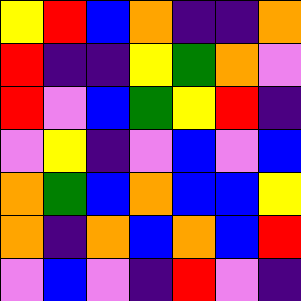[["yellow", "red", "blue", "orange", "indigo", "indigo", "orange"], ["red", "indigo", "indigo", "yellow", "green", "orange", "violet"], ["red", "violet", "blue", "green", "yellow", "red", "indigo"], ["violet", "yellow", "indigo", "violet", "blue", "violet", "blue"], ["orange", "green", "blue", "orange", "blue", "blue", "yellow"], ["orange", "indigo", "orange", "blue", "orange", "blue", "red"], ["violet", "blue", "violet", "indigo", "red", "violet", "indigo"]]